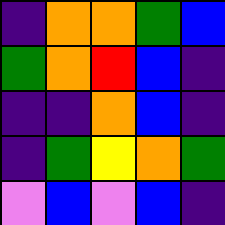[["indigo", "orange", "orange", "green", "blue"], ["green", "orange", "red", "blue", "indigo"], ["indigo", "indigo", "orange", "blue", "indigo"], ["indigo", "green", "yellow", "orange", "green"], ["violet", "blue", "violet", "blue", "indigo"]]